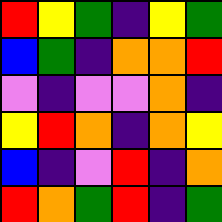[["red", "yellow", "green", "indigo", "yellow", "green"], ["blue", "green", "indigo", "orange", "orange", "red"], ["violet", "indigo", "violet", "violet", "orange", "indigo"], ["yellow", "red", "orange", "indigo", "orange", "yellow"], ["blue", "indigo", "violet", "red", "indigo", "orange"], ["red", "orange", "green", "red", "indigo", "green"]]